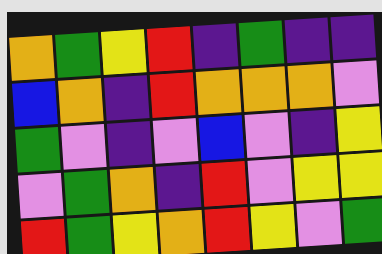[["orange", "green", "yellow", "red", "indigo", "green", "indigo", "indigo"], ["blue", "orange", "indigo", "red", "orange", "orange", "orange", "violet"], ["green", "violet", "indigo", "violet", "blue", "violet", "indigo", "yellow"], ["violet", "green", "orange", "indigo", "red", "violet", "yellow", "yellow"], ["red", "green", "yellow", "orange", "red", "yellow", "violet", "green"]]